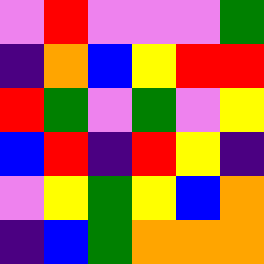[["violet", "red", "violet", "violet", "violet", "green"], ["indigo", "orange", "blue", "yellow", "red", "red"], ["red", "green", "violet", "green", "violet", "yellow"], ["blue", "red", "indigo", "red", "yellow", "indigo"], ["violet", "yellow", "green", "yellow", "blue", "orange"], ["indigo", "blue", "green", "orange", "orange", "orange"]]